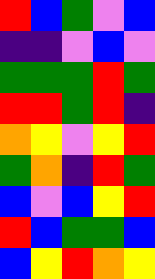[["red", "blue", "green", "violet", "blue"], ["indigo", "indigo", "violet", "blue", "violet"], ["green", "green", "green", "red", "green"], ["red", "red", "green", "red", "indigo"], ["orange", "yellow", "violet", "yellow", "red"], ["green", "orange", "indigo", "red", "green"], ["blue", "violet", "blue", "yellow", "red"], ["red", "blue", "green", "green", "blue"], ["blue", "yellow", "red", "orange", "yellow"]]